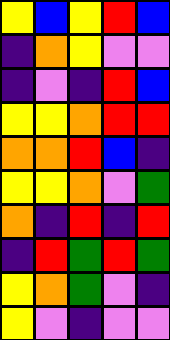[["yellow", "blue", "yellow", "red", "blue"], ["indigo", "orange", "yellow", "violet", "violet"], ["indigo", "violet", "indigo", "red", "blue"], ["yellow", "yellow", "orange", "red", "red"], ["orange", "orange", "red", "blue", "indigo"], ["yellow", "yellow", "orange", "violet", "green"], ["orange", "indigo", "red", "indigo", "red"], ["indigo", "red", "green", "red", "green"], ["yellow", "orange", "green", "violet", "indigo"], ["yellow", "violet", "indigo", "violet", "violet"]]